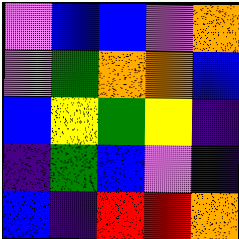[["violet", "blue", "blue", "violet", "orange"], ["violet", "green", "orange", "orange", "blue"], ["blue", "yellow", "green", "yellow", "indigo"], ["indigo", "green", "blue", "violet", "indigo"], ["blue", "indigo", "red", "red", "orange"]]